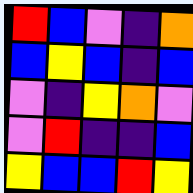[["red", "blue", "violet", "indigo", "orange"], ["blue", "yellow", "blue", "indigo", "blue"], ["violet", "indigo", "yellow", "orange", "violet"], ["violet", "red", "indigo", "indigo", "blue"], ["yellow", "blue", "blue", "red", "yellow"]]